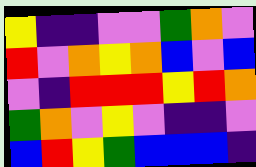[["yellow", "indigo", "indigo", "violet", "violet", "green", "orange", "violet"], ["red", "violet", "orange", "yellow", "orange", "blue", "violet", "blue"], ["violet", "indigo", "red", "red", "red", "yellow", "red", "orange"], ["green", "orange", "violet", "yellow", "violet", "indigo", "indigo", "violet"], ["blue", "red", "yellow", "green", "blue", "blue", "blue", "indigo"]]